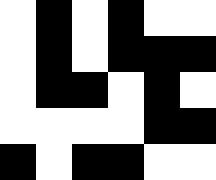[["white", "black", "white", "black", "white", "white"], ["white", "black", "white", "black", "black", "black"], ["white", "black", "black", "white", "black", "white"], ["white", "white", "white", "white", "black", "black"], ["black", "white", "black", "black", "white", "white"]]